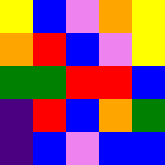[["yellow", "blue", "violet", "orange", "yellow"], ["orange", "red", "blue", "violet", "yellow"], ["green", "green", "red", "red", "blue"], ["indigo", "red", "blue", "orange", "green"], ["indigo", "blue", "violet", "blue", "blue"]]